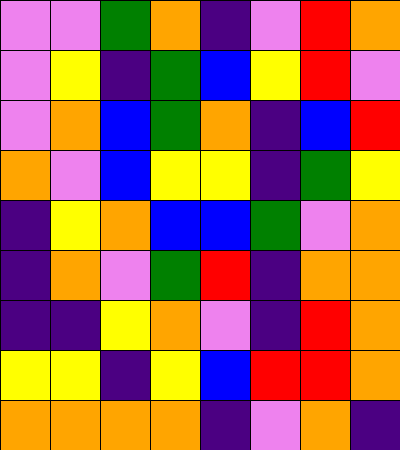[["violet", "violet", "green", "orange", "indigo", "violet", "red", "orange"], ["violet", "yellow", "indigo", "green", "blue", "yellow", "red", "violet"], ["violet", "orange", "blue", "green", "orange", "indigo", "blue", "red"], ["orange", "violet", "blue", "yellow", "yellow", "indigo", "green", "yellow"], ["indigo", "yellow", "orange", "blue", "blue", "green", "violet", "orange"], ["indigo", "orange", "violet", "green", "red", "indigo", "orange", "orange"], ["indigo", "indigo", "yellow", "orange", "violet", "indigo", "red", "orange"], ["yellow", "yellow", "indigo", "yellow", "blue", "red", "red", "orange"], ["orange", "orange", "orange", "orange", "indigo", "violet", "orange", "indigo"]]